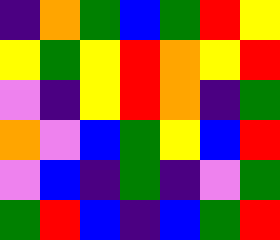[["indigo", "orange", "green", "blue", "green", "red", "yellow"], ["yellow", "green", "yellow", "red", "orange", "yellow", "red"], ["violet", "indigo", "yellow", "red", "orange", "indigo", "green"], ["orange", "violet", "blue", "green", "yellow", "blue", "red"], ["violet", "blue", "indigo", "green", "indigo", "violet", "green"], ["green", "red", "blue", "indigo", "blue", "green", "red"]]